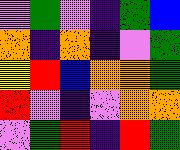[["violet", "green", "violet", "indigo", "green", "blue"], ["orange", "indigo", "orange", "indigo", "violet", "green"], ["yellow", "red", "blue", "orange", "orange", "green"], ["red", "violet", "indigo", "violet", "orange", "orange"], ["violet", "green", "red", "indigo", "red", "green"]]